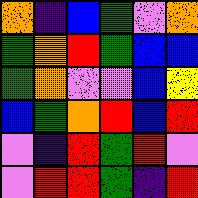[["orange", "indigo", "blue", "green", "violet", "orange"], ["green", "orange", "red", "green", "blue", "blue"], ["green", "orange", "violet", "violet", "blue", "yellow"], ["blue", "green", "orange", "red", "blue", "red"], ["violet", "indigo", "red", "green", "red", "violet"], ["violet", "red", "red", "green", "indigo", "red"]]